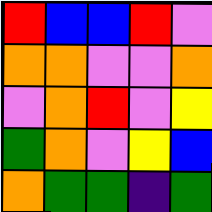[["red", "blue", "blue", "red", "violet"], ["orange", "orange", "violet", "violet", "orange"], ["violet", "orange", "red", "violet", "yellow"], ["green", "orange", "violet", "yellow", "blue"], ["orange", "green", "green", "indigo", "green"]]